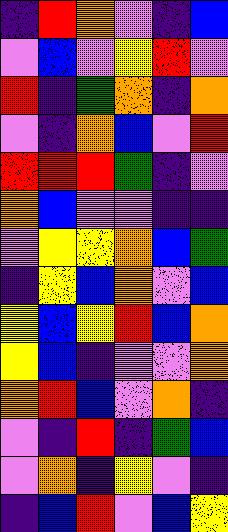[["indigo", "red", "orange", "violet", "indigo", "blue"], ["violet", "blue", "violet", "yellow", "red", "violet"], ["red", "indigo", "green", "orange", "indigo", "orange"], ["violet", "indigo", "orange", "blue", "violet", "red"], ["red", "red", "red", "green", "indigo", "violet"], ["orange", "blue", "violet", "violet", "indigo", "indigo"], ["violet", "yellow", "yellow", "orange", "blue", "green"], ["indigo", "yellow", "blue", "orange", "violet", "blue"], ["yellow", "blue", "yellow", "red", "blue", "orange"], ["yellow", "blue", "indigo", "violet", "violet", "orange"], ["orange", "red", "blue", "violet", "orange", "indigo"], ["violet", "indigo", "red", "indigo", "green", "blue"], ["violet", "orange", "indigo", "yellow", "violet", "indigo"], ["indigo", "blue", "red", "violet", "blue", "yellow"]]